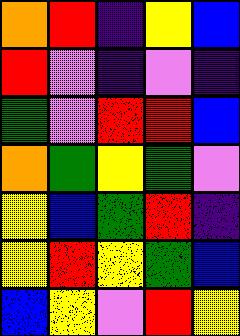[["orange", "red", "indigo", "yellow", "blue"], ["red", "violet", "indigo", "violet", "indigo"], ["green", "violet", "red", "red", "blue"], ["orange", "green", "yellow", "green", "violet"], ["yellow", "blue", "green", "red", "indigo"], ["yellow", "red", "yellow", "green", "blue"], ["blue", "yellow", "violet", "red", "yellow"]]